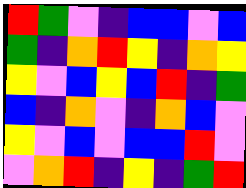[["red", "green", "violet", "indigo", "blue", "blue", "violet", "blue"], ["green", "indigo", "orange", "red", "yellow", "indigo", "orange", "yellow"], ["yellow", "violet", "blue", "yellow", "blue", "red", "indigo", "green"], ["blue", "indigo", "orange", "violet", "indigo", "orange", "blue", "violet"], ["yellow", "violet", "blue", "violet", "blue", "blue", "red", "violet"], ["violet", "orange", "red", "indigo", "yellow", "indigo", "green", "red"]]